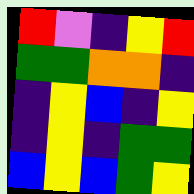[["red", "violet", "indigo", "yellow", "red"], ["green", "green", "orange", "orange", "indigo"], ["indigo", "yellow", "blue", "indigo", "yellow"], ["indigo", "yellow", "indigo", "green", "green"], ["blue", "yellow", "blue", "green", "yellow"]]